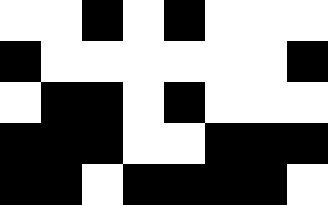[["white", "white", "black", "white", "black", "white", "white", "white"], ["black", "white", "white", "white", "white", "white", "white", "black"], ["white", "black", "black", "white", "black", "white", "white", "white"], ["black", "black", "black", "white", "white", "black", "black", "black"], ["black", "black", "white", "black", "black", "black", "black", "white"]]